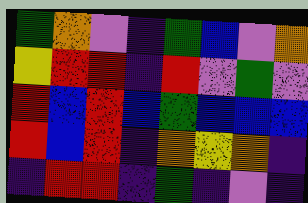[["green", "orange", "violet", "indigo", "green", "blue", "violet", "orange"], ["yellow", "red", "red", "indigo", "red", "violet", "green", "violet"], ["red", "blue", "red", "blue", "green", "blue", "blue", "blue"], ["red", "blue", "red", "indigo", "orange", "yellow", "orange", "indigo"], ["indigo", "red", "red", "indigo", "green", "indigo", "violet", "indigo"]]